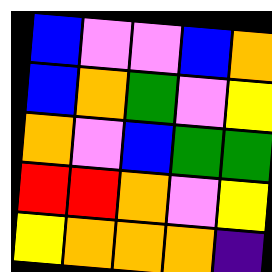[["blue", "violet", "violet", "blue", "orange"], ["blue", "orange", "green", "violet", "yellow"], ["orange", "violet", "blue", "green", "green"], ["red", "red", "orange", "violet", "yellow"], ["yellow", "orange", "orange", "orange", "indigo"]]